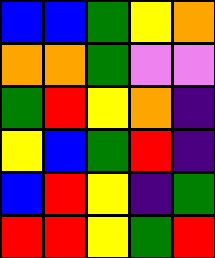[["blue", "blue", "green", "yellow", "orange"], ["orange", "orange", "green", "violet", "violet"], ["green", "red", "yellow", "orange", "indigo"], ["yellow", "blue", "green", "red", "indigo"], ["blue", "red", "yellow", "indigo", "green"], ["red", "red", "yellow", "green", "red"]]